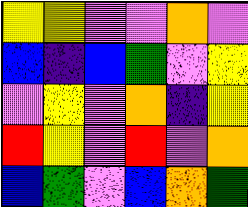[["yellow", "yellow", "violet", "violet", "orange", "violet"], ["blue", "indigo", "blue", "green", "violet", "yellow"], ["violet", "yellow", "violet", "orange", "indigo", "yellow"], ["red", "yellow", "violet", "red", "violet", "orange"], ["blue", "green", "violet", "blue", "orange", "green"]]